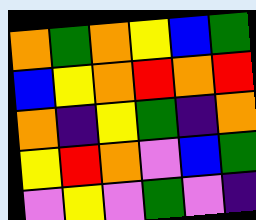[["orange", "green", "orange", "yellow", "blue", "green"], ["blue", "yellow", "orange", "red", "orange", "red"], ["orange", "indigo", "yellow", "green", "indigo", "orange"], ["yellow", "red", "orange", "violet", "blue", "green"], ["violet", "yellow", "violet", "green", "violet", "indigo"]]